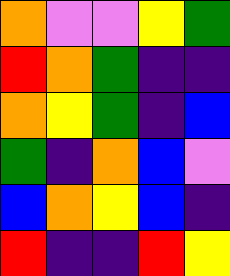[["orange", "violet", "violet", "yellow", "green"], ["red", "orange", "green", "indigo", "indigo"], ["orange", "yellow", "green", "indigo", "blue"], ["green", "indigo", "orange", "blue", "violet"], ["blue", "orange", "yellow", "blue", "indigo"], ["red", "indigo", "indigo", "red", "yellow"]]